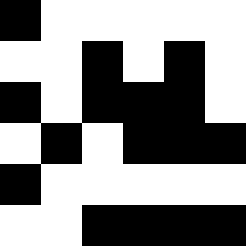[["black", "white", "white", "white", "white", "white"], ["white", "white", "black", "white", "black", "white"], ["black", "white", "black", "black", "black", "white"], ["white", "black", "white", "black", "black", "black"], ["black", "white", "white", "white", "white", "white"], ["white", "white", "black", "black", "black", "black"]]